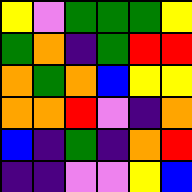[["yellow", "violet", "green", "green", "green", "yellow"], ["green", "orange", "indigo", "green", "red", "red"], ["orange", "green", "orange", "blue", "yellow", "yellow"], ["orange", "orange", "red", "violet", "indigo", "orange"], ["blue", "indigo", "green", "indigo", "orange", "red"], ["indigo", "indigo", "violet", "violet", "yellow", "blue"]]